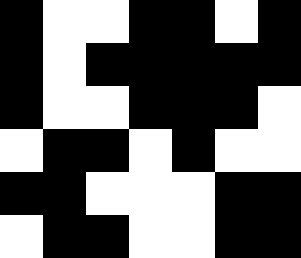[["black", "white", "white", "black", "black", "white", "black"], ["black", "white", "black", "black", "black", "black", "black"], ["black", "white", "white", "black", "black", "black", "white"], ["white", "black", "black", "white", "black", "white", "white"], ["black", "black", "white", "white", "white", "black", "black"], ["white", "black", "black", "white", "white", "black", "black"]]